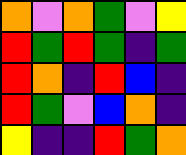[["orange", "violet", "orange", "green", "violet", "yellow"], ["red", "green", "red", "green", "indigo", "green"], ["red", "orange", "indigo", "red", "blue", "indigo"], ["red", "green", "violet", "blue", "orange", "indigo"], ["yellow", "indigo", "indigo", "red", "green", "orange"]]